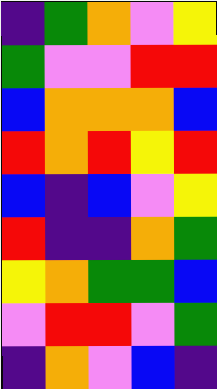[["indigo", "green", "orange", "violet", "yellow"], ["green", "violet", "violet", "red", "red"], ["blue", "orange", "orange", "orange", "blue"], ["red", "orange", "red", "yellow", "red"], ["blue", "indigo", "blue", "violet", "yellow"], ["red", "indigo", "indigo", "orange", "green"], ["yellow", "orange", "green", "green", "blue"], ["violet", "red", "red", "violet", "green"], ["indigo", "orange", "violet", "blue", "indigo"]]